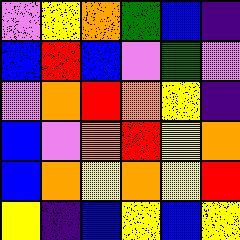[["violet", "yellow", "orange", "green", "blue", "indigo"], ["blue", "red", "blue", "violet", "green", "violet"], ["violet", "orange", "red", "orange", "yellow", "indigo"], ["blue", "violet", "orange", "red", "yellow", "orange"], ["blue", "orange", "yellow", "orange", "yellow", "red"], ["yellow", "indigo", "blue", "yellow", "blue", "yellow"]]